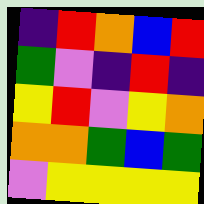[["indigo", "red", "orange", "blue", "red"], ["green", "violet", "indigo", "red", "indigo"], ["yellow", "red", "violet", "yellow", "orange"], ["orange", "orange", "green", "blue", "green"], ["violet", "yellow", "yellow", "yellow", "yellow"]]